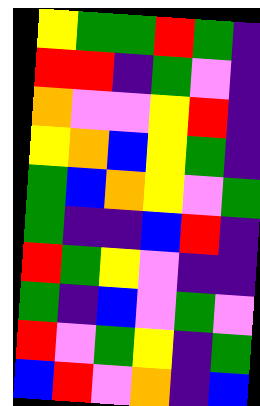[["yellow", "green", "green", "red", "green", "indigo"], ["red", "red", "indigo", "green", "violet", "indigo"], ["orange", "violet", "violet", "yellow", "red", "indigo"], ["yellow", "orange", "blue", "yellow", "green", "indigo"], ["green", "blue", "orange", "yellow", "violet", "green"], ["green", "indigo", "indigo", "blue", "red", "indigo"], ["red", "green", "yellow", "violet", "indigo", "indigo"], ["green", "indigo", "blue", "violet", "green", "violet"], ["red", "violet", "green", "yellow", "indigo", "green"], ["blue", "red", "violet", "orange", "indigo", "blue"]]